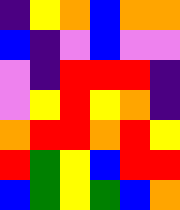[["indigo", "yellow", "orange", "blue", "orange", "orange"], ["blue", "indigo", "violet", "blue", "violet", "violet"], ["violet", "indigo", "red", "red", "red", "indigo"], ["violet", "yellow", "red", "yellow", "orange", "indigo"], ["orange", "red", "red", "orange", "red", "yellow"], ["red", "green", "yellow", "blue", "red", "red"], ["blue", "green", "yellow", "green", "blue", "orange"]]